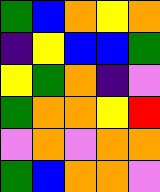[["green", "blue", "orange", "yellow", "orange"], ["indigo", "yellow", "blue", "blue", "green"], ["yellow", "green", "orange", "indigo", "violet"], ["green", "orange", "orange", "yellow", "red"], ["violet", "orange", "violet", "orange", "orange"], ["green", "blue", "orange", "orange", "violet"]]